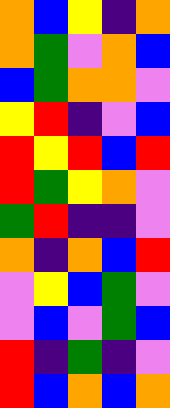[["orange", "blue", "yellow", "indigo", "orange"], ["orange", "green", "violet", "orange", "blue"], ["blue", "green", "orange", "orange", "violet"], ["yellow", "red", "indigo", "violet", "blue"], ["red", "yellow", "red", "blue", "red"], ["red", "green", "yellow", "orange", "violet"], ["green", "red", "indigo", "indigo", "violet"], ["orange", "indigo", "orange", "blue", "red"], ["violet", "yellow", "blue", "green", "violet"], ["violet", "blue", "violet", "green", "blue"], ["red", "indigo", "green", "indigo", "violet"], ["red", "blue", "orange", "blue", "orange"]]